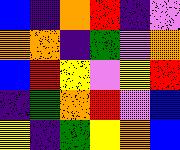[["blue", "indigo", "orange", "red", "indigo", "violet"], ["orange", "orange", "indigo", "green", "violet", "orange"], ["blue", "red", "yellow", "violet", "yellow", "red"], ["indigo", "green", "orange", "red", "violet", "blue"], ["yellow", "indigo", "green", "yellow", "orange", "blue"]]